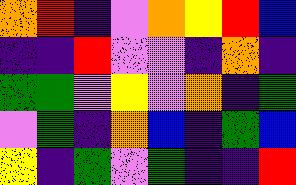[["orange", "red", "indigo", "violet", "orange", "yellow", "red", "blue"], ["indigo", "indigo", "red", "violet", "violet", "indigo", "orange", "indigo"], ["green", "green", "violet", "yellow", "violet", "orange", "indigo", "green"], ["violet", "green", "indigo", "orange", "blue", "indigo", "green", "blue"], ["yellow", "indigo", "green", "violet", "green", "indigo", "indigo", "red"]]